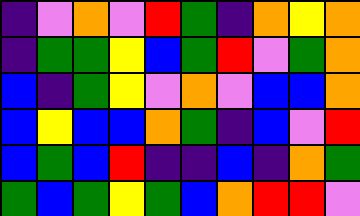[["indigo", "violet", "orange", "violet", "red", "green", "indigo", "orange", "yellow", "orange"], ["indigo", "green", "green", "yellow", "blue", "green", "red", "violet", "green", "orange"], ["blue", "indigo", "green", "yellow", "violet", "orange", "violet", "blue", "blue", "orange"], ["blue", "yellow", "blue", "blue", "orange", "green", "indigo", "blue", "violet", "red"], ["blue", "green", "blue", "red", "indigo", "indigo", "blue", "indigo", "orange", "green"], ["green", "blue", "green", "yellow", "green", "blue", "orange", "red", "red", "violet"]]